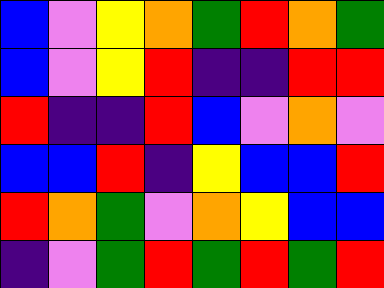[["blue", "violet", "yellow", "orange", "green", "red", "orange", "green"], ["blue", "violet", "yellow", "red", "indigo", "indigo", "red", "red"], ["red", "indigo", "indigo", "red", "blue", "violet", "orange", "violet"], ["blue", "blue", "red", "indigo", "yellow", "blue", "blue", "red"], ["red", "orange", "green", "violet", "orange", "yellow", "blue", "blue"], ["indigo", "violet", "green", "red", "green", "red", "green", "red"]]